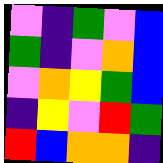[["violet", "indigo", "green", "violet", "blue"], ["green", "indigo", "violet", "orange", "blue"], ["violet", "orange", "yellow", "green", "blue"], ["indigo", "yellow", "violet", "red", "green"], ["red", "blue", "orange", "orange", "indigo"]]